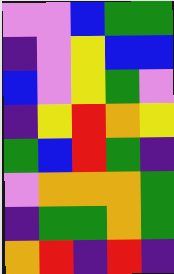[["violet", "violet", "blue", "green", "green"], ["indigo", "violet", "yellow", "blue", "blue"], ["blue", "violet", "yellow", "green", "violet"], ["indigo", "yellow", "red", "orange", "yellow"], ["green", "blue", "red", "green", "indigo"], ["violet", "orange", "orange", "orange", "green"], ["indigo", "green", "green", "orange", "green"], ["orange", "red", "indigo", "red", "indigo"]]